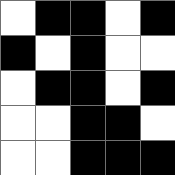[["white", "black", "black", "white", "black"], ["black", "white", "black", "white", "white"], ["white", "black", "black", "white", "black"], ["white", "white", "black", "black", "white"], ["white", "white", "black", "black", "black"]]